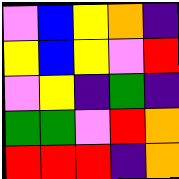[["violet", "blue", "yellow", "orange", "indigo"], ["yellow", "blue", "yellow", "violet", "red"], ["violet", "yellow", "indigo", "green", "indigo"], ["green", "green", "violet", "red", "orange"], ["red", "red", "red", "indigo", "orange"]]